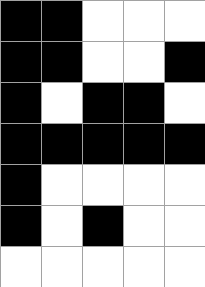[["black", "black", "white", "white", "white"], ["black", "black", "white", "white", "black"], ["black", "white", "black", "black", "white"], ["black", "black", "black", "black", "black"], ["black", "white", "white", "white", "white"], ["black", "white", "black", "white", "white"], ["white", "white", "white", "white", "white"]]